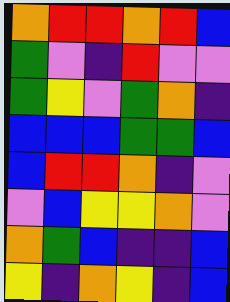[["orange", "red", "red", "orange", "red", "blue"], ["green", "violet", "indigo", "red", "violet", "violet"], ["green", "yellow", "violet", "green", "orange", "indigo"], ["blue", "blue", "blue", "green", "green", "blue"], ["blue", "red", "red", "orange", "indigo", "violet"], ["violet", "blue", "yellow", "yellow", "orange", "violet"], ["orange", "green", "blue", "indigo", "indigo", "blue"], ["yellow", "indigo", "orange", "yellow", "indigo", "blue"]]